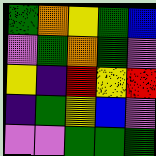[["green", "orange", "yellow", "green", "blue"], ["violet", "green", "orange", "green", "violet"], ["yellow", "indigo", "red", "yellow", "red"], ["indigo", "green", "yellow", "blue", "violet"], ["violet", "violet", "green", "green", "green"]]